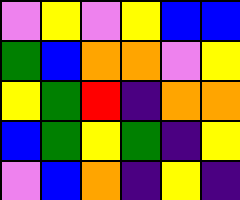[["violet", "yellow", "violet", "yellow", "blue", "blue"], ["green", "blue", "orange", "orange", "violet", "yellow"], ["yellow", "green", "red", "indigo", "orange", "orange"], ["blue", "green", "yellow", "green", "indigo", "yellow"], ["violet", "blue", "orange", "indigo", "yellow", "indigo"]]